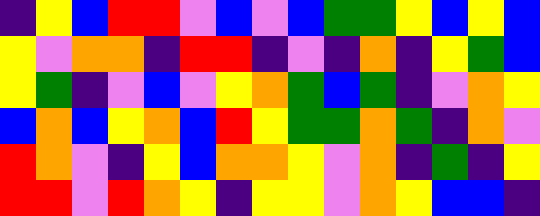[["indigo", "yellow", "blue", "red", "red", "violet", "blue", "violet", "blue", "green", "green", "yellow", "blue", "yellow", "blue"], ["yellow", "violet", "orange", "orange", "indigo", "red", "red", "indigo", "violet", "indigo", "orange", "indigo", "yellow", "green", "blue"], ["yellow", "green", "indigo", "violet", "blue", "violet", "yellow", "orange", "green", "blue", "green", "indigo", "violet", "orange", "yellow"], ["blue", "orange", "blue", "yellow", "orange", "blue", "red", "yellow", "green", "green", "orange", "green", "indigo", "orange", "violet"], ["red", "orange", "violet", "indigo", "yellow", "blue", "orange", "orange", "yellow", "violet", "orange", "indigo", "green", "indigo", "yellow"], ["red", "red", "violet", "red", "orange", "yellow", "indigo", "yellow", "yellow", "violet", "orange", "yellow", "blue", "blue", "indigo"]]